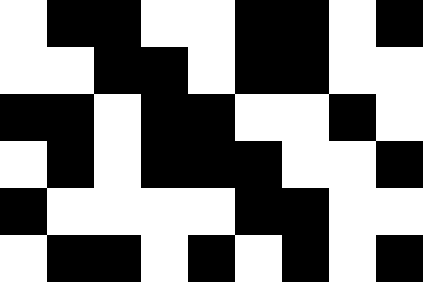[["white", "black", "black", "white", "white", "black", "black", "white", "black"], ["white", "white", "black", "black", "white", "black", "black", "white", "white"], ["black", "black", "white", "black", "black", "white", "white", "black", "white"], ["white", "black", "white", "black", "black", "black", "white", "white", "black"], ["black", "white", "white", "white", "white", "black", "black", "white", "white"], ["white", "black", "black", "white", "black", "white", "black", "white", "black"]]